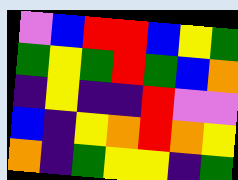[["violet", "blue", "red", "red", "blue", "yellow", "green"], ["green", "yellow", "green", "red", "green", "blue", "orange"], ["indigo", "yellow", "indigo", "indigo", "red", "violet", "violet"], ["blue", "indigo", "yellow", "orange", "red", "orange", "yellow"], ["orange", "indigo", "green", "yellow", "yellow", "indigo", "green"]]